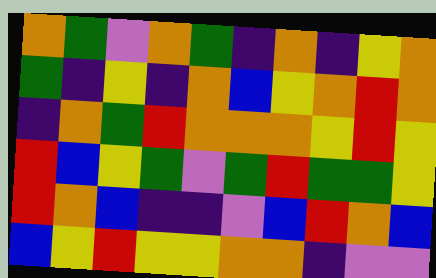[["orange", "green", "violet", "orange", "green", "indigo", "orange", "indigo", "yellow", "orange"], ["green", "indigo", "yellow", "indigo", "orange", "blue", "yellow", "orange", "red", "orange"], ["indigo", "orange", "green", "red", "orange", "orange", "orange", "yellow", "red", "yellow"], ["red", "blue", "yellow", "green", "violet", "green", "red", "green", "green", "yellow"], ["red", "orange", "blue", "indigo", "indigo", "violet", "blue", "red", "orange", "blue"], ["blue", "yellow", "red", "yellow", "yellow", "orange", "orange", "indigo", "violet", "violet"]]